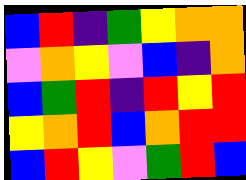[["blue", "red", "indigo", "green", "yellow", "orange", "orange"], ["violet", "orange", "yellow", "violet", "blue", "indigo", "orange"], ["blue", "green", "red", "indigo", "red", "yellow", "red"], ["yellow", "orange", "red", "blue", "orange", "red", "red"], ["blue", "red", "yellow", "violet", "green", "red", "blue"]]